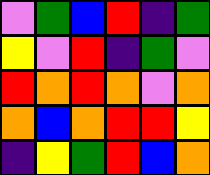[["violet", "green", "blue", "red", "indigo", "green"], ["yellow", "violet", "red", "indigo", "green", "violet"], ["red", "orange", "red", "orange", "violet", "orange"], ["orange", "blue", "orange", "red", "red", "yellow"], ["indigo", "yellow", "green", "red", "blue", "orange"]]